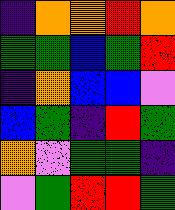[["indigo", "orange", "orange", "red", "orange"], ["green", "green", "blue", "green", "red"], ["indigo", "orange", "blue", "blue", "violet"], ["blue", "green", "indigo", "red", "green"], ["orange", "violet", "green", "green", "indigo"], ["violet", "green", "red", "red", "green"]]